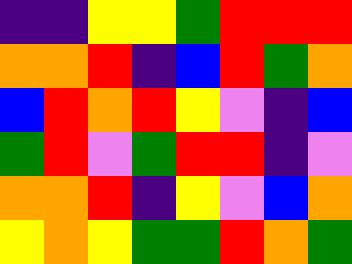[["indigo", "indigo", "yellow", "yellow", "green", "red", "red", "red"], ["orange", "orange", "red", "indigo", "blue", "red", "green", "orange"], ["blue", "red", "orange", "red", "yellow", "violet", "indigo", "blue"], ["green", "red", "violet", "green", "red", "red", "indigo", "violet"], ["orange", "orange", "red", "indigo", "yellow", "violet", "blue", "orange"], ["yellow", "orange", "yellow", "green", "green", "red", "orange", "green"]]